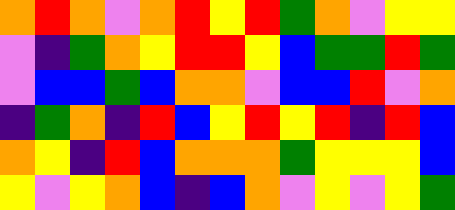[["orange", "red", "orange", "violet", "orange", "red", "yellow", "red", "green", "orange", "violet", "yellow", "yellow"], ["violet", "indigo", "green", "orange", "yellow", "red", "red", "yellow", "blue", "green", "green", "red", "green"], ["violet", "blue", "blue", "green", "blue", "orange", "orange", "violet", "blue", "blue", "red", "violet", "orange"], ["indigo", "green", "orange", "indigo", "red", "blue", "yellow", "red", "yellow", "red", "indigo", "red", "blue"], ["orange", "yellow", "indigo", "red", "blue", "orange", "orange", "orange", "green", "yellow", "yellow", "yellow", "blue"], ["yellow", "violet", "yellow", "orange", "blue", "indigo", "blue", "orange", "violet", "yellow", "violet", "yellow", "green"]]